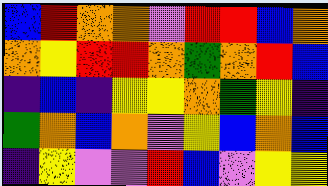[["blue", "red", "orange", "orange", "violet", "red", "red", "blue", "orange"], ["orange", "yellow", "red", "red", "orange", "green", "orange", "red", "blue"], ["indigo", "blue", "indigo", "yellow", "yellow", "orange", "green", "yellow", "indigo"], ["green", "orange", "blue", "orange", "violet", "yellow", "blue", "orange", "blue"], ["indigo", "yellow", "violet", "violet", "red", "blue", "violet", "yellow", "yellow"]]